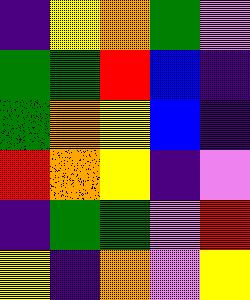[["indigo", "yellow", "orange", "green", "violet"], ["green", "green", "red", "blue", "indigo"], ["green", "orange", "yellow", "blue", "indigo"], ["red", "orange", "yellow", "indigo", "violet"], ["indigo", "green", "green", "violet", "red"], ["yellow", "indigo", "orange", "violet", "yellow"]]